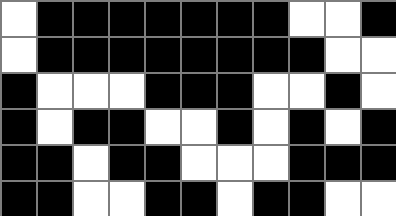[["white", "black", "black", "black", "black", "black", "black", "black", "white", "white", "black"], ["white", "black", "black", "black", "black", "black", "black", "black", "black", "white", "white"], ["black", "white", "white", "white", "black", "black", "black", "white", "white", "black", "white"], ["black", "white", "black", "black", "white", "white", "black", "white", "black", "white", "black"], ["black", "black", "white", "black", "black", "white", "white", "white", "black", "black", "black"], ["black", "black", "white", "white", "black", "black", "white", "black", "black", "white", "white"]]